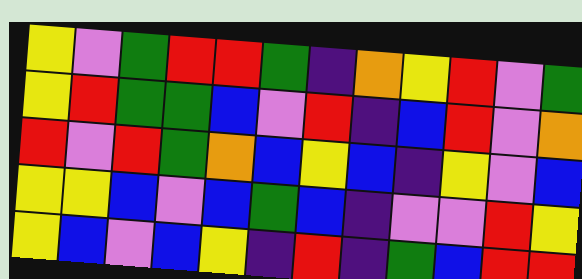[["yellow", "violet", "green", "red", "red", "green", "indigo", "orange", "yellow", "red", "violet", "green"], ["yellow", "red", "green", "green", "blue", "violet", "red", "indigo", "blue", "red", "violet", "orange"], ["red", "violet", "red", "green", "orange", "blue", "yellow", "blue", "indigo", "yellow", "violet", "blue"], ["yellow", "yellow", "blue", "violet", "blue", "green", "blue", "indigo", "violet", "violet", "red", "yellow"], ["yellow", "blue", "violet", "blue", "yellow", "indigo", "red", "indigo", "green", "blue", "red", "red"]]